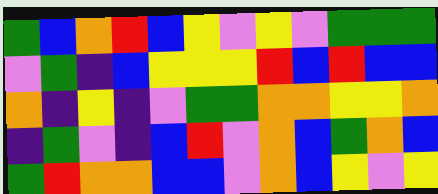[["green", "blue", "orange", "red", "blue", "yellow", "violet", "yellow", "violet", "green", "green", "green"], ["violet", "green", "indigo", "blue", "yellow", "yellow", "yellow", "red", "blue", "red", "blue", "blue"], ["orange", "indigo", "yellow", "indigo", "violet", "green", "green", "orange", "orange", "yellow", "yellow", "orange"], ["indigo", "green", "violet", "indigo", "blue", "red", "violet", "orange", "blue", "green", "orange", "blue"], ["green", "red", "orange", "orange", "blue", "blue", "violet", "orange", "blue", "yellow", "violet", "yellow"]]